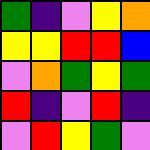[["green", "indigo", "violet", "yellow", "orange"], ["yellow", "yellow", "red", "red", "blue"], ["violet", "orange", "green", "yellow", "green"], ["red", "indigo", "violet", "red", "indigo"], ["violet", "red", "yellow", "green", "violet"]]